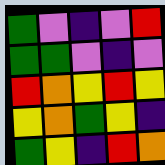[["green", "violet", "indigo", "violet", "red"], ["green", "green", "violet", "indigo", "violet"], ["red", "orange", "yellow", "red", "yellow"], ["yellow", "orange", "green", "yellow", "indigo"], ["green", "yellow", "indigo", "red", "orange"]]